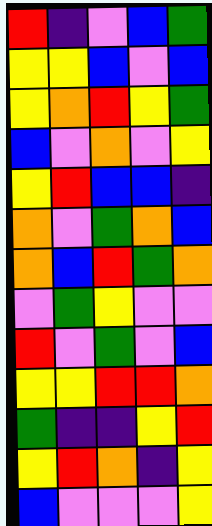[["red", "indigo", "violet", "blue", "green"], ["yellow", "yellow", "blue", "violet", "blue"], ["yellow", "orange", "red", "yellow", "green"], ["blue", "violet", "orange", "violet", "yellow"], ["yellow", "red", "blue", "blue", "indigo"], ["orange", "violet", "green", "orange", "blue"], ["orange", "blue", "red", "green", "orange"], ["violet", "green", "yellow", "violet", "violet"], ["red", "violet", "green", "violet", "blue"], ["yellow", "yellow", "red", "red", "orange"], ["green", "indigo", "indigo", "yellow", "red"], ["yellow", "red", "orange", "indigo", "yellow"], ["blue", "violet", "violet", "violet", "yellow"]]